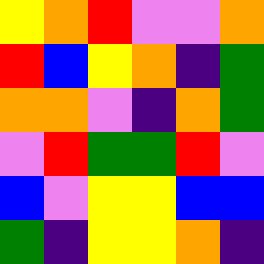[["yellow", "orange", "red", "violet", "violet", "orange"], ["red", "blue", "yellow", "orange", "indigo", "green"], ["orange", "orange", "violet", "indigo", "orange", "green"], ["violet", "red", "green", "green", "red", "violet"], ["blue", "violet", "yellow", "yellow", "blue", "blue"], ["green", "indigo", "yellow", "yellow", "orange", "indigo"]]